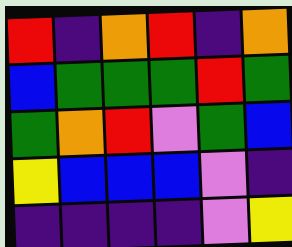[["red", "indigo", "orange", "red", "indigo", "orange"], ["blue", "green", "green", "green", "red", "green"], ["green", "orange", "red", "violet", "green", "blue"], ["yellow", "blue", "blue", "blue", "violet", "indigo"], ["indigo", "indigo", "indigo", "indigo", "violet", "yellow"]]